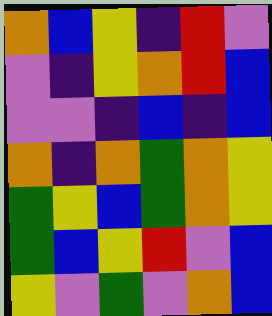[["orange", "blue", "yellow", "indigo", "red", "violet"], ["violet", "indigo", "yellow", "orange", "red", "blue"], ["violet", "violet", "indigo", "blue", "indigo", "blue"], ["orange", "indigo", "orange", "green", "orange", "yellow"], ["green", "yellow", "blue", "green", "orange", "yellow"], ["green", "blue", "yellow", "red", "violet", "blue"], ["yellow", "violet", "green", "violet", "orange", "blue"]]